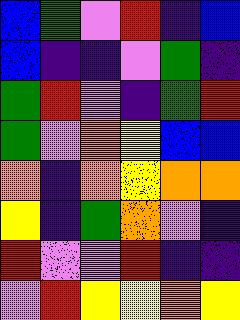[["blue", "green", "violet", "red", "indigo", "blue"], ["blue", "indigo", "indigo", "violet", "green", "indigo"], ["green", "red", "violet", "indigo", "green", "red"], ["green", "violet", "orange", "yellow", "blue", "blue"], ["orange", "indigo", "orange", "yellow", "orange", "orange"], ["yellow", "indigo", "green", "orange", "violet", "indigo"], ["red", "violet", "violet", "red", "indigo", "indigo"], ["violet", "red", "yellow", "yellow", "orange", "yellow"]]